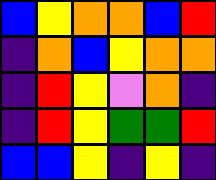[["blue", "yellow", "orange", "orange", "blue", "red"], ["indigo", "orange", "blue", "yellow", "orange", "orange"], ["indigo", "red", "yellow", "violet", "orange", "indigo"], ["indigo", "red", "yellow", "green", "green", "red"], ["blue", "blue", "yellow", "indigo", "yellow", "indigo"]]